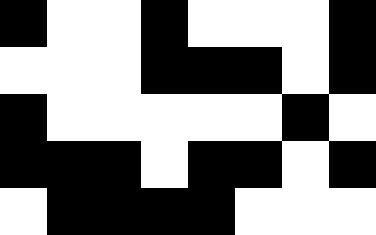[["black", "white", "white", "black", "white", "white", "white", "black"], ["white", "white", "white", "black", "black", "black", "white", "black"], ["black", "white", "white", "white", "white", "white", "black", "white"], ["black", "black", "black", "white", "black", "black", "white", "black"], ["white", "black", "black", "black", "black", "white", "white", "white"]]